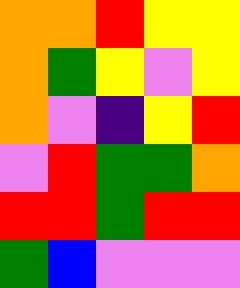[["orange", "orange", "red", "yellow", "yellow"], ["orange", "green", "yellow", "violet", "yellow"], ["orange", "violet", "indigo", "yellow", "red"], ["violet", "red", "green", "green", "orange"], ["red", "red", "green", "red", "red"], ["green", "blue", "violet", "violet", "violet"]]